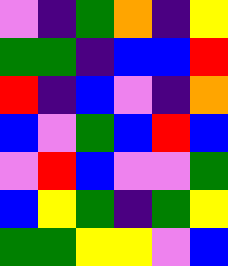[["violet", "indigo", "green", "orange", "indigo", "yellow"], ["green", "green", "indigo", "blue", "blue", "red"], ["red", "indigo", "blue", "violet", "indigo", "orange"], ["blue", "violet", "green", "blue", "red", "blue"], ["violet", "red", "blue", "violet", "violet", "green"], ["blue", "yellow", "green", "indigo", "green", "yellow"], ["green", "green", "yellow", "yellow", "violet", "blue"]]